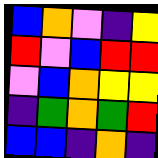[["blue", "orange", "violet", "indigo", "yellow"], ["red", "violet", "blue", "red", "red"], ["violet", "blue", "orange", "yellow", "yellow"], ["indigo", "green", "orange", "green", "red"], ["blue", "blue", "indigo", "orange", "indigo"]]